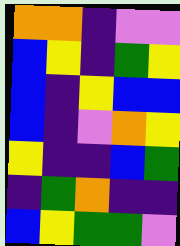[["orange", "orange", "indigo", "violet", "violet"], ["blue", "yellow", "indigo", "green", "yellow"], ["blue", "indigo", "yellow", "blue", "blue"], ["blue", "indigo", "violet", "orange", "yellow"], ["yellow", "indigo", "indigo", "blue", "green"], ["indigo", "green", "orange", "indigo", "indigo"], ["blue", "yellow", "green", "green", "violet"]]